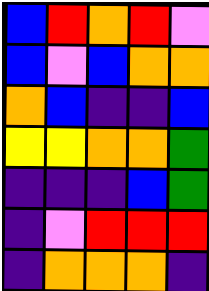[["blue", "red", "orange", "red", "violet"], ["blue", "violet", "blue", "orange", "orange"], ["orange", "blue", "indigo", "indigo", "blue"], ["yellow", "yellow", "orange", "orange", "green"], ["indigo", "indigo", "indigo", "blue", "green"], ["indigo", "violet", "red", "red", "red"], ["indigo", "orange", "orange", "orange", "indigo"]]